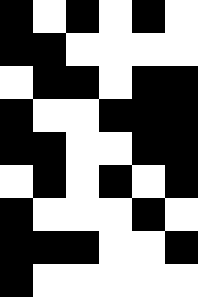[["black", "white", "black", "white", "black", "white"], ["black", "black", "white", "white", "white", "white"], ["white", "black", "black", "white", "black", "black"], ["black", "white", "white", "black", "black", "black"], ["black", "black", "white", "white", "black", "black"], ["white", "black", "white", "black", "white", "black"], ["black", "white", "white", "white", "black", "white"], ["black", "black", "black", "white", "white", "black"], ["black", "white", "white", "white", "white", "white"]]